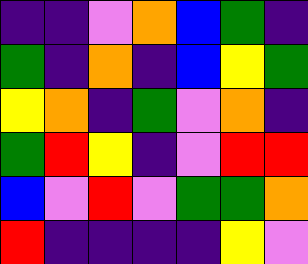[["indigo", "indigo", "violet", "orange", "blue", "green", "indigo"], ["green", "indigo", "orange", "indigo", "blue", "yellow", "green"], ["yellow", "orange", "indigo", "green", "violet", "orange", "indigo"], ["green", "red", "yellow", "indigo", "violet", "red", "red"], ["blue", "violet", "red", "violet", "green", "green", "orange"], ["red", "indigo", "indigo", "indigo", "indigo", "yellow", "violet"]]